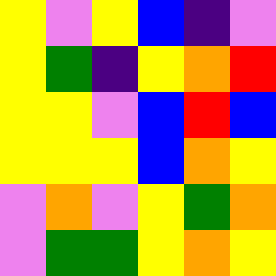[["yellow", "violet", "yellow", "blue", "indigo", "violet"], ["yellow", "green", "indigo", "yellow", "orange", "red"], ["yellow", "yellow", "violet", "blue", "red", "blue"], ["yellow", "yellow", "yellow", "blue", "orange", "yellow"], ["violet", "orange", "violet", "yellow", "green", "orange"], ["violet", "green", "green", "yellow", "orange", "yellow"]]